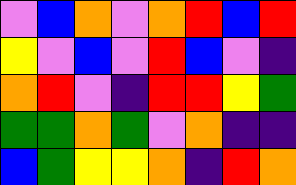[["violet", "blue", "orange", "violet", "orange", "red", "blue", "red"], ["yellow", "violet", "blue", "violet", "red", "blue", "violet", "indigo"], ["orange", "red", "violet", "indigo", "red", "red", "yellow", "green"], ["green", "green", "orange", "green", "violet", "orange", "indigo", "indigo"], ["blue", "green", "yellow", "yellow", "orange", "indigo", "red", "orange"]]